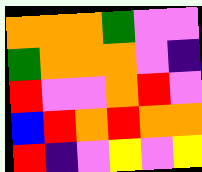[["orange", "orange", "orange", "green", "violet", "violet"], ["green", "orange", "orange", "orange", "violet", "indigo"], ["red", "violet", "violet", "orange", "red", "violet"], ["blue", "red", "orange", "red", "orange", "orange"], ["red", "indigo", "violet", "yellow", "violet", "yellow"]]